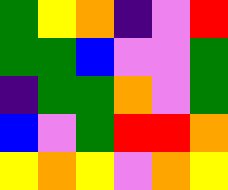[["green", "yellow", "orange", "indigo", "violet", "red"], ["green", "green", "blue", "violet", "violet", "green"], ["indigo", "green", "green", "orange", "violet", "green"], ["blue", "violet", "green", "red", "red", "orange"], ["yellow", "orange", "yellow", "violet", "orange", "yellow"]]